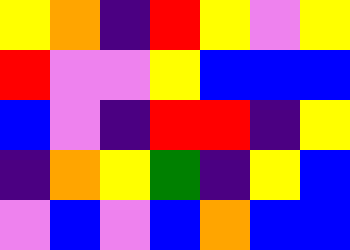[["yellow", "orange", "indigo", "red", "yellow", "violet", "yellow"], ["red", "violet", "violet", "yellow", "blue", "blue", "blue"], ["blue", "violet", "indigo", "red", "red", "indigo", "yellow"], ["indigo", "orange", "yellow", "green", "indigo", "yellow", "blue"], ["violet", "blue", "violet", "blue", "orange", "blue", "blue"]]